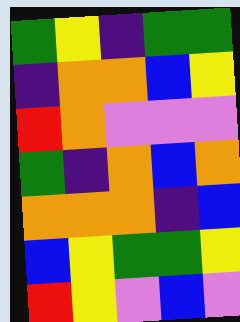[["green", "yellow", "indigo", "green", "green"], ["indigo", "orange", "orange", "blue", "yellow"], ["red", "orange", "violet", "violet", "violet"], ["green", "indigo", "orange", "blue", "orange"], ["orange", "orange", "orange", "indigo", "blue"], ["blue", "yellow", "green", "green", "yellow"], ["red", "yellow", "violet", "blue", "violet"]]